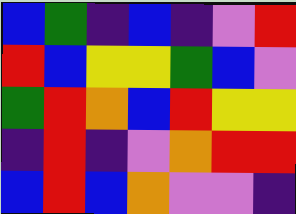[["blue", "green", "indigo", "blue", "indigo", "violet", "red"], ["red", "blue", "yellow", "yellow", "green", "blue", "violet"], ["green", "red", "orange", "blue", "red", "yellow", "yellow"], ["indigo", "red", "indigo", "violet", "orange", "red", "red"], ["blue", "red", "blue", "orange", "violet", "violet", "indigo"]]